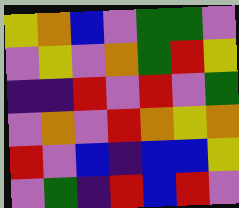[["yellow", "orange", "blue", "violet", "green", "green", "violet"], ["violet", "yellow", "violet", "orange", "green", "red", "yellow"], ["indigo", "indigo", "red", "violet", "red", "violet", "green"], ["violet", "orange", "violet", "red", "orange", "yellow", "orange"], ["red", "violet", "blue", "indigo", "blue", "blue", "yellow"], ["violet", "green", "indigo", "red", "blue", "red", "violet"]]